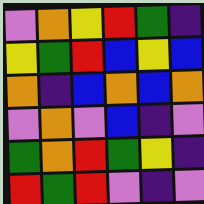[["violet", "orange", "yellow", "red", "green", "indigo"], ["yellow", "green", "red", "blue", "yellow", "blue"], ["orange", "indigo", "blue", "orange", "blue", "orange"], ["violet", "orange", "violet", "blue", "indigo", "violet"], ["green", "orange", "red", "green", "yellow", "indigo"], ["red", "green", "red", "violet", "indigo", "violet"]]